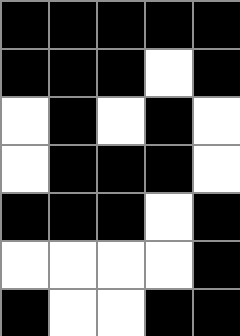[["black", "black", "black", "black", "black"], ["black", "black", "black", "white", "black"], ["white", "black", "white", "black", "white"], ["white", "black", "black", "black", "white"], ["black", "black", "black", "white", "black"], ["white", "white", "white", "white", "black"], ["black", "white", "white", "black", "black"]]